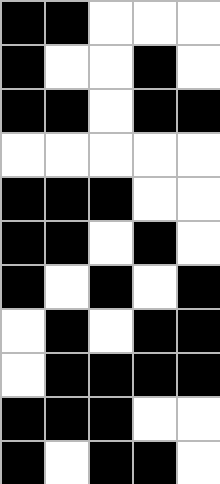[["black", "black", "white", "white", "white"], ["black", "white", "white", "black", "white"], ["black", "black", "white", "black", "black"], ["white", "white", "white", "white", "white"], ["black", "black", "black", "white", "white"], ["black", "black", "white", "black", "white"], ["black", "white", "black", "white", "black"], ["white", "black", "white", "black", "black"], ["white", "black", "black", "black", "black"], ["black", "black", "black", "white", "white"], ["black", "white", "black", "black", "white"]]